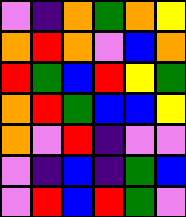[["violet", "indigo", "orange", "green", "orange", "yellow"], ["orange", "red", "orange", "violet", "blue", "orange"], ["red", "green", "blue", "red", "yellow", "green"], ["orange", "red", "green", "blue", "blue", "yellow"], ["orange", "violet", "red", "indigo", "violet", "violet"], ["violet", "indigo", "blue", "indigo", "green", "blue"], ["violet", "red", "blue", "red", "green", "violet"]]